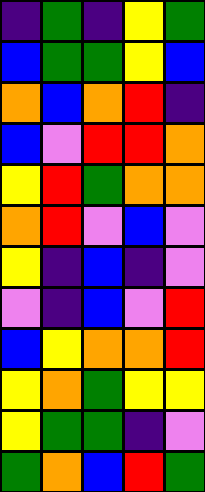[["indigo", "green", "indigo", "yellow", "green"], ["blue", "green", "green", "yellow", "blue"], ["orange", "blue", "orange", "red", "indigo"], ["blue", "violet", "red", "red", "orange"], ["yellow", "red", "green", "orange", "orange"], ["orange", "red", "violet", "blue", "violet"], ["yellow", "indigo", "blue", "indigo", "violet"], ["violet", "indigo", "blue", "violet", "red"], ["blue", "yellow", "orange", "orange", "red"], ["yellow", "orange", "green", "yellow", "yellow"], ["yellow", "green", "green", "indigo", "violet"], ["green", "orange", "blue", "red", "green"]]